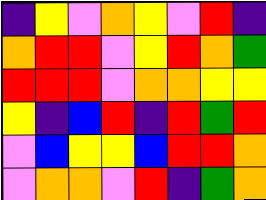[["indigo", "yellow", "violet", "orange", "yellow", "violet", "red", "indigo"], ["orange", "red", "red", "violet", "yellow", "red", "orange", "green"], ["red", "red", "red", "violet", "orange", "orange", "yellow", "yellow"], ["yellow", "indigo", "blue", "red", "indigo", "red", "green", "red"], ["violet", "blue", "yellow", "yellow", "blue", "red", "red", "orange"], ["violet", "orange", "orange", "violet", "red", "indigo", "green", "orange"]]